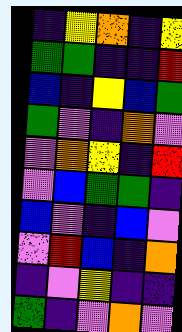[["indigo", "yellow", "orange", "indigo", "yellow"], ["green", "green", "indigo", "indigo", "red"], ["blue", "indigo", "yellow", "blue", "green"], ["green", "violet", "indigo", "orange", "violet"], ["violet", "orange", "yellow", "indigo", "red"], ["violet", "blue", "green", "green", "indigo"], ["blue", "violet", "indigo", "blue", "violet"], ["violet", "red", "blue", "indigo", "orange"], ["indigo", "violet", "yellow", "indigo", "indigo"], ["green", "indigo", "violet", "orange", "violet"]]